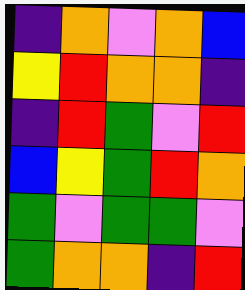[["indigo", "orange", "violet", "orange", "blue"], ["yellow", "red", "orange", "orange", "indigo"], ["indigo", "red", "green", "violet", "red"], ["blue", "yellow", "green", "red", "orange"], ["green", "violet", "green", "green", "violet"], ["green", "orange", "orange", "indigo", "red"]]